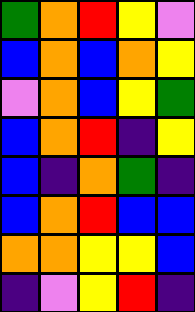[["green", "orange", "red", "yellow", "violet"], ["blue", "orange", "blue", "orange", "yellow"], ["violet", "orange", "blue", "yellow", "green"], ["blue", "orange", "red", "indigo", "yellow"], ["blue", "indigo", "orange", "green", "indigo"], ["blue", "orange", "red", "blue", "blue"], ["orange", "orange", "yellow", "yellow", "blue"], ["indigo", "violet", "yellow", "red", "indigo"]]